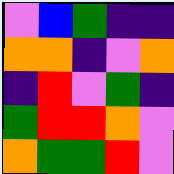[["violet", "blue", "green", "indigo", "indigo"], ["orange", "orange", "indigo", "violet", "orange"], ["indigo", "red", "violet", "green", "indigo"], ["green", "red", "red", "orange", "violet"], ["orange", "green", "green", "red", "violet"]]